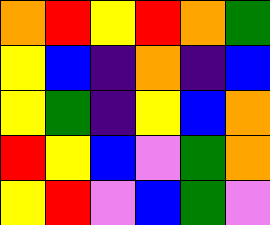[["orange", "red", "yellow", "red", "orange", "green"], ["yellow", "blue", "indigo", "orange", "indigo", "blue"], ["yellow", "green", "indigo", "yellow", "blue", "orange"], ["red", "yellow", "blue", "violet", "green", "orange"], ["yellow", "red", "violet", "blue", "green", "violet"]]